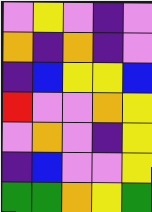[["violet", "yellow", "violet", "indigo", "violet"], ["orange", "indigo", "orange", "indigo", "violet"], ["indigo", "blue", "yellow", "yellow", "blue"], ["red", "violet", "violet", "orange", "yellow"], ["violet", "orange", "violet", "indigo", "yellow"], ["indigo", "blue", "violet", "violet", "yellow"], ["green", "green", "orange", "yellow", "green"]]